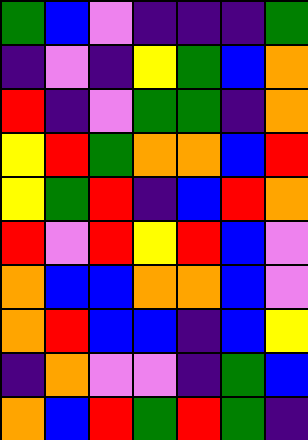[["green", "blue", "violet", "indigo", "indigo", "indigo", "green"], ["indigo", "violet", "indigo", "yellow", "green", "blue", "orange"], ["red", "indigo", "violet", "green", "green", "indigo", "orange"], ["yellow", "red", "green", "orange", "orange", "blue", "red"], ["yellow", "green", "red", "indigo", "blue", "red", "orange"], ["red", "violet", "red", "yellow", "red", "blue", "violet"], ["orange", "blue", "blue", "orange", "orange", "blue", "violet"], ["orange", "red", "blue", "blue", "indigo", "blue", "yellow"], ["indigo", "orange", "violet", "violet", "indigo", "green", "blue"], ["orange", "blue", "red", "green", "red", "green", "indigo"]]